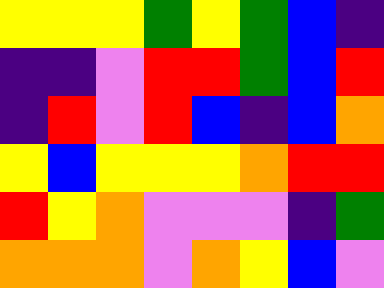[["yellow", "yellow", "yellow", "green", "yellow", "green", "blue", "indigo"], ["indigo", "indigo", "violet", "red", "red", "green", "blue", "red"], ["indigo", "red", "violet", "red", "blue", "indigo", "blue", "orange"], ["yellow", "blue", "yellow", "yellow", "yellow", "orange", "red", "red"], ["red", "yellow", "orange", "violet", "violet", "violet", "indigo", "green"], ["orange", "orange", "orange", "violet", "orange", "yellow", "blue", "violet"]]